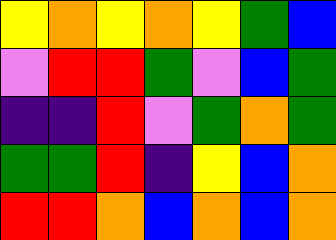[["yellow", "orange", "yellow", "orange", "yellow", "green", "blue"], ["violet", "red", "red", "green", "violet", "blue", "green"], ["indigo", "indigo", "red", "violet", "green", "orange", "green"], ["green", "green", "red", "indigo", "yellow", "blue", "orange"], ["red", "red", "orange", "blue", "orange", "blue", "orange"]]